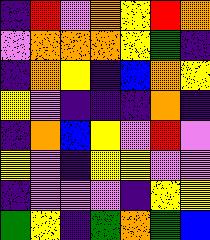[["indigo", "red", "violet", "orange", "yellow", "red", "orange"], ["violet", "orange", "orange", "orange", "yellow", "green", "indigo"], ["indigo", "orange", "yellow", "indigo", "blue", "orange", "yellow"], ["yellow", "violet", "indigo", "indigo", "indigo", "orange", "indigo"], ["indigo", "orange", "blue", "yellow", "violet", "red", "violet"], ["yellow", "violet", "indigo", "yellow", "yellow", "violet", "violet"], ["indigo", "violet", "violet", "violet", "indigo", "yellow", "yellow"], ["green", "yellow", "indigo", "green", "orange", "green", "blue"]]